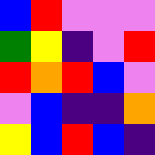[["blue", "red", "violet", "violet", "violet"], ["green", "yellow", "indigo", "violet", "red"], ["red", "orange", "red", "blue", "violet"], ["violet", "blue", "indigo", "indigo", "orange"], ["yellow", "blue", "red", "blue", "indigo"]]